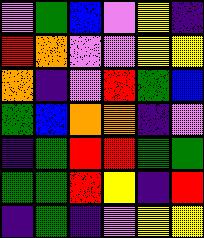[["violet", "green", "blue", "violet", "yellow", "indigo"], ["red", "orange", "violet", "violet", "yellow", "yellow"], ["orange", "indigo", "violet", "red", "green", "blue"], ["green", "blue", "orange", "orange", "indigo", "violet"], ["indigo", "green", "red", "red", "green", "green"], ["green", "green", "red", "yellow", "indigo", "red"], ["indigo", "green", "indigo", "violet", "yellow", "yellow"]]